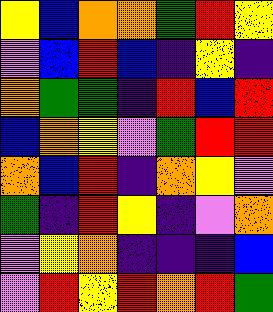[["yellow", "blue", "orange", "orange", "green", "red", "yellow"], ["violet", "blue", "red", "blue", "indigo", "yellow", "indigo"], ["orange", "green", "green", "indigo", "red", "blue", "red"], ["blue", "orange", "yellow", "violet", "green", "red", "red"], ["orange", "blue", "red", "indigo", "orange", "yellow", "violet"], ["green", "indigo", "red", "yellow", "indigo", "violet", "orange"], ["violet", "yellow", "orange", "indigo", "indigo", "indigo", "blue"], ["violet", "red", "yellow", "red", "orange", "red", "green"]]